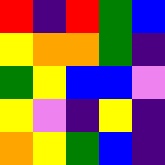[["red", "indigo", "red", "green", "blue"], ["yellow", "orange", "orange", "green", "indigo"], ["green", "yellow", "blue", "blue", "violet"], ["yellow", "violet", "indigo", "yellow", "indigo"], ["orange", "yellow", "green", "blue", "indigo"]]